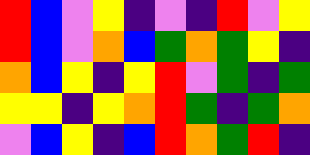[["red", "blue", "violet", "yellow", "indigo", "violet", "indigo", "red", "violet", "yellow"], ["red", "blue", "violet", "orange", "blue", "green", "orange", "green", "yellow", "indigo"], ["orange", "blue", "yellow", "indigo", "yellow", "red", "violet", "green", "indigo", "green"], ["yellow", "yellow", "indigo", "yellow", "orange", "red", "green", "indigo", "green", "orange"], ["violet", "blue", "yellow", "indigo", "blue", "red", "orange", "green", "red", "indigo"]]